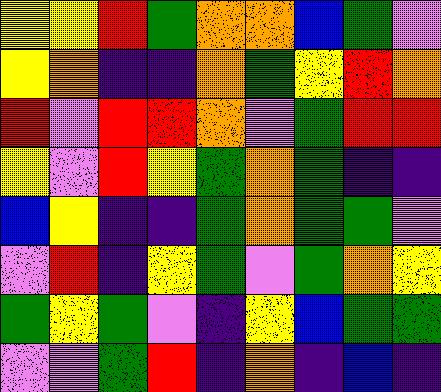[["yellow", "yellow", "red", "green", "orange", "orange", "blue", "green", "violet"], ["yellow", "orange", "indigo", "indigo", "orange", "green", "yellow", "red", "orange"], ["red", "violet", "red", "red", "orange", "violet", "green", "red", "red"], ["yellow", "violet", "red", "yellow", "green", "orange", "green", "indigo", "indigo"], ["blue", "yellow", "indigo", "indigo", "green", "orange", "green", "green", "violet"], ["violet", "red", "indigo", "yellow", "green", "violet", "green", "orange", "yellow"], ["green", "yellow", "green", "violet", "indigo", "yellow", "blue", "green", "green"], ["violet", "violet", "green", "red", "indigo", "orange", "indigo", "blue", "indigo"]]